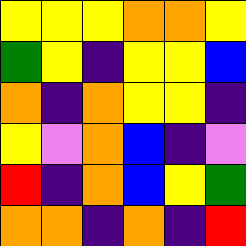[["yellow", "yellow", "yellow", "orange", "orange", "yellow"], ["green", "yellow", "indigo", "yellow", "yellow", "blue"], ["orange", "indigo", "orange", "yellow", "yellow", "indigo"], ["yellow", "violet", "orange", "blue", "indigo", "violet"], ["red", "indigo", "orange", "blue", "yellow", "green"], ["orange", "orange", "indigo", "orange", "indigo", "red"]]